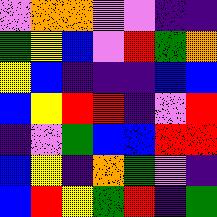[["violet", "orange", "orange", "violet", "violet", "indigo", "indigo"], ["green", "yellow", "blue", "violet", "red", "green", "orange"], ["yellow", "blue", "indigo", "indigo", "indigo", "blue", "blue"], ["blue", "yellow", "red", "red", "indigo", "violet", "red"], ["indigo", "violet", "green", "blue", "blue", "red", "red"], ["blue", "yellow", "indigo", "orange", "green", "violet", "indigo"], ["blue", "red", "yellow", "green", "red", "indigo", "green"]]